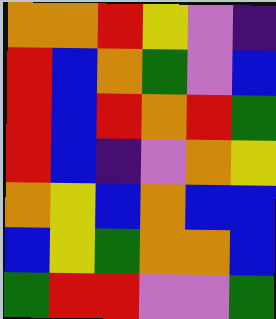[["orange", "orange", "red", "yellow", "violet", "indigo"], ["red", "blue", "orange", "green", "violet", "blue"], ["red", "blue", "red", "orange", "red", "green"], ["red", "blue", "indigo", "violet", "orange", "yellow"], ["orange", "yellow", "blue", "orange", "blue", "blue"], ["blue", "yellow", "green", "orange", "orange", "blue"], ["green", "red", "red", "violet", "violet", "green"]]